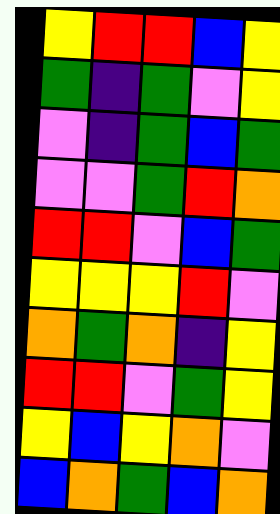[["yellow", "red", "red", "blue", "yellow"], ["green", "indigo", "green", "violet", "yellow"], ["violet", "indigo", "green", "blue", "green"], ["violet", "violet", "green", "red", "orange"], ["red", "red", "violet", "blue", "green"], ["yellow", "yellow", "yellow", "red", "violet"], ["orange", "green", "orange", "indigo", "yellow"], ["red", "red", "violet", "green", "yellow"], ["yellow", "blue", "yellow", "orange", "violet"], ["blue", "orange", "green", "blue", "orange"]]